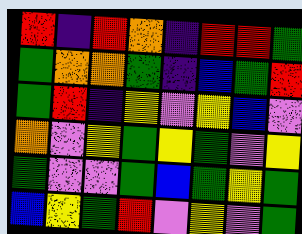[["red", "indigo", "red", "orange", "indigo", "red", "red", "green"], ["green", "orange", "orange", "green", "indigo", "blue", "green", "red"], ["green", "red", "indigo", "yellow", "violet", "yellow", "blue", "violet"], ["orange", "violet", "yellow", "green", "yellow", "green", "violet", "yellow"], ["green", "violet", "violet", "green", "blue", "green", "yellow", "green"], ["blue", "yellow", "green", "red", "violet", "yellow", "violet", "green"]]